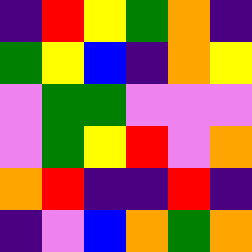[["indigo", "red", "yellow", "green", "orange", "indigo"], ["green", "yellow", "blue", "indigo", "orange", "yellow"], ["violet", "green", "green", "violet", "violet", "violet"], ["violet", "green", "yellow", "red", "violet", "orange"], ["orange", "red", "indigo", "indigo", "red", "indigo"], ["indigo", "violet", "blue", "orange", "green", "orange"]]